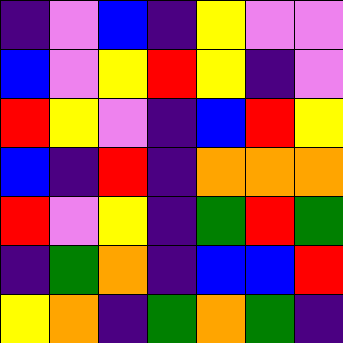[["indigo", "violet", "blue", "indigo", "yellow", "violet", "violet"], ["blue", "violet", "yellow", "red", "yellow", "indigo", "violet"], ["red", "yellow", "violet", "indigo", "blue", "red", "yellow"], ["blue", "indigo", "red", "indigo", "orange", "orange", "orange"], ["red", "violet", "yellow", "indigo", "green", "red", "green"], ["indigo", "green", "orange", "indigo", "blue", "blue", "red"], ["yellow", "orange", "indigo", "green", "orange", "green", "indigo"]]